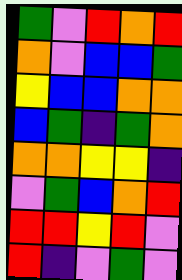[["green", "violet", "red", "orange", "red"], ["orange", "violet", "blue", "blue", "green"], ["yellow", "blue", "blue", "orange", "orange"], ["blue", "green", "indigo", "green", "orange"], ["orange", "orange", "yellow", "yellow", "indigo"], ["violet", "green", "blue", "orange", "red"], ["red", "red", "yellow", "red", "violet"], ["red", "indigo", "violet", "green", "violet"]]